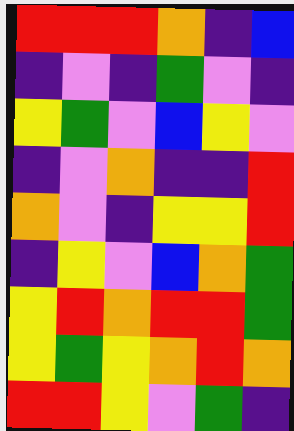[["red", "red", "red", "orange", "indigo", "blue"], ["indigo", "violet", "indigo", "green", "violet", "indigo"], ["yellow", "green", "violet", "blue", "yellow", "violet"], ["indigo", "violet", "orange", "indigo", "indigo", "red"], ["orange", "violet", "indigo", "yellow", "yellow", "red"], ["indigo", "yellow", "violet", "blue", "orange", "green"], ["yellow", "red", "orange", "red", "red", "green"], ["yellow", "green", "yellow", "orange", "red", "orange"], ["red", "red", "yellow", "violet", "green", "indigo"]]